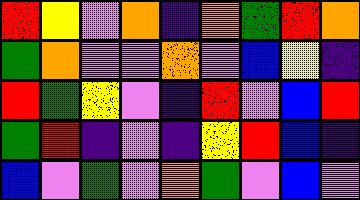[["red", "yellow", "violet", "orange", "indigo", "orange", "green", "red", "orange"], ["green", "orange", "violet", "violet", "orange", "violet", "blue", "yellow", "indigo"], ["red", "green", "yellow", "violet", "indigo", "red", "violet", "blue", "red"], ["green", "red", "indigo", "violet", "indigo", "yellow", "red", "blue", "indigo"], ["blue", "violet", "green", "violet", "orange", "green", "violet", "blue", "violet"]]